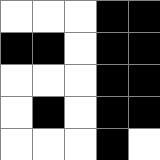[["white", "white", "white", "black", "black"], ["black", "black", "white", "black", "black"], ["white", "white", "white", "black", "black"], ["white", "black", "white", "black", "black"], ["white", "white", "white", "black", "white"]]